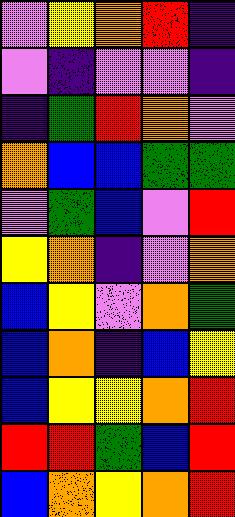[["violet", "yellow", "orange", "red", "indigo"], ["violet", "indigo", "violet", "violet", "indigo"], ["indigo", "green", "red", "orange", "violet"], ["orange", "blue", "blue", "green", "green"], ["violet", "green", "blue", "violet", "red"], ["yellow", "orange", "indigo", "violet", "orange"], ["blue", "yellow", "violet", "orange", "green"], ["blue", "orange", "indigo", "blue", "yellow"], ["blue", "yellow", "yellow", "orange", "red"], ["red", "red", "green", "blue", "red"], ["blue", "orange", "yellow", "orange", "red"]]